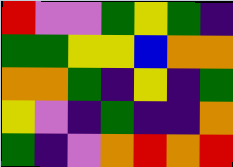[["red", "violet", "violet", "green", "yellow", "green", "indigo"], ["green", "green", "yellow", "yellow", "blue", "orange", "orange"], ["orange", "orange", "green", "indigo", "yellow", "indigo", "green"], ["yellow", "violet", "indigo", "green", "indigo", "indigo", "orange"], ["green", "indigo", "violet", "orange", "red", "orange", "red"]]